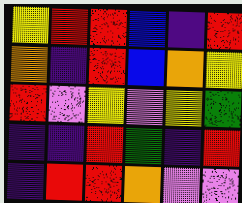[["yellow", "red", "red", "blue", "indigo", "red"], ["orange", "indigo", "red", "blue", "orange", "yellow"], ["red", "violet", "yellow", "violet", "yellow", "green"], ["indigo", "indigo", "red", "green", "indigo", "red"], ["indigo", "red", "red", "orange", "violet", "violet"]]